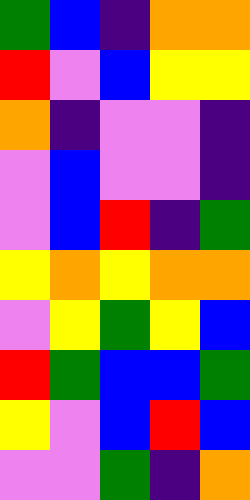[["green", "blue", "indigo", "orange", "orange"], ["red", "violet", "blue", "yellow", "yellow"], ["orange", "indigo", "violet", "violet", "indigo"], ["violet", "blue", "violet", "violet", "indigo"], ["violet", "blue", "red", "indigo", "green"], ["yellow", "orange", "yellow", "orange", "orange"], ["violet", "yellow", "green", "yellow", "blue"], ["red", "green", "blue", "blue", "green"], ["yellow", "violet", "blue", "red", "blue"], ["violet", "violet", "green", "indigo", "orange"]]